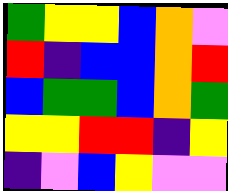[["green", "yellow", "yellow", "blue", "orange", "violet"], ["red", "indigo", "blue", "blue", "orange", "red"], ["blue", "green", "green", "blue", "orange", "green"], ["yellow", "yellow", "red", "red", "indigo", "yellow"], ["indigo", "violet", "blue", "yellow", "violet", "violet"]]